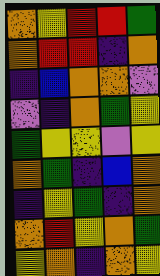[["orange", "yellow", "red", "red", "green"], ["orange", "red", "red", "indigo", "orange"], ["indigo", "blue", "orange", "orange", "violet"], ["violet", "indigo", "orange", "green", "yellow"], ["green", "yellow", "yellow", "violet", "yellow"], ["orange", "green", "indigo", "blue", "orange"], ["indigo", "yellow", "green", "indigo", "orange"], ["orange", "red", "yellow", "orange", "green"], ["yellow", "orange", "indigo", "orange", "yellow"]]